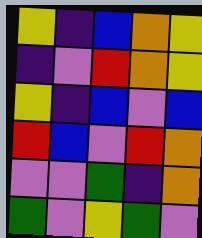[["yellow", "indigo", "blue", "orange", "yellow"], ["indigo", "violet", "red", "orange", "yellow"], ["yellow", "indigo", "blue", "violet", "blue"], ["red", "blue", "violet", "red", "orange"], ["violet", "violet", "green", "indigo", "orange"], ["green", "violet", "yellow", "green", "violet"]]